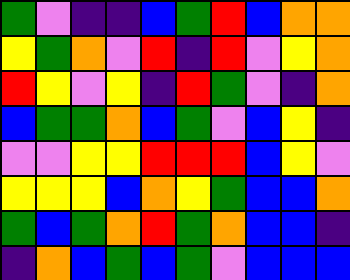[["green", "violet", "indigo", "indigo", "blue", "green", "red", "blue", "orange", "orange"], ["yellow", "green", "orange", "violet", "red", "indigo", "red", "violet", "yellow", "orange"], ["red", "yellow", "violet", "yellow", "indigo", "red", "green", "violet", "indigo", "orange"], ["blue", "green", "green", "orange", "blue", "green", "violet", "blue", "yellow", "indigo"], ["violet", "violet", "yellow", "yellow", "red", "red", "red", "blue", "yellow", "violet"], ["yellow", "yellow", "yellow", "blue", "orange", "yellow", "green", "blue", "blue", "orange"], ["green", "blue", "green", "orange", "red", "green", "orange", "blue", "blue", "indigo"], ["indigo", "orange", "blue", "green", "blue", "green", "violet", "blue", "blue", "blue"]]